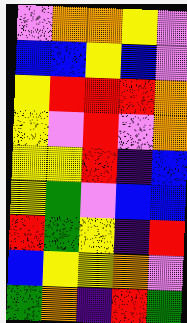[["violet", "orange", "orange", "yellow", "violet"], ["blue", "blue", "yellow", "blue", "violet"], ["yellow", "red", "red", "red", "orange"], ["yellow", "violet", "red", "violet", "orange"], ["yellow", "yellow", "red", "indigo", "blue"], ["yellow", "green", "violet", "blue", "blue"], ["red", "green", "yellow", "indigo", "red"], ["blue", "yellow", "yellow", "orange", "violet"], ["green", "orange", "indigo", "red", "green"]]